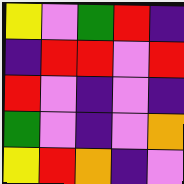[["yellow", "violet", "green", "red", "indigo"], ["indigo", "red", "red", "violet", "red"], ["red", "violet", "indigo", "violet", "indigo"], ["green", "violet", "indigo", "violet", "orange"], ["yellow", "red", "orange", "indigo", "violet"]]